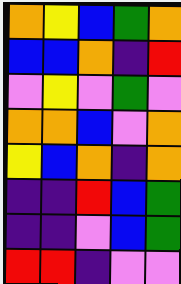[["orange", "yellow", "blue", "green", "orange"], ["blue", "blue", "orange", "indigo", "red"], ["violet", "yellow", "violet", "green", "violet"], ["orange", "orange", "blue", "violet", "orange"], ["yellow", "blue", "orange", "indigo", "orange"], ["indigo", "indigo", "red", "blue", "green"], ["indigo", "indigo", "violet", "blue", "green"], ["red", "red", "indigo", "violet", "violet"]]